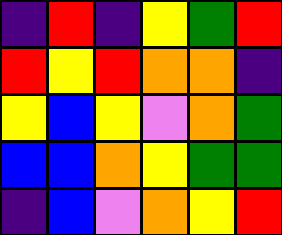[["indigo", "red", "indigo", "yellow", "green", "red"], ["red", "yellow", "red", "orange", "orange", "indigo"], ["yellow", "blue", "yellow", "violet", "orange", "green"], ["blue", "blue", "orange", "yellow", "green", "green"], ["indigo", "blue", "violet", "orange", "yellow", "red"]]